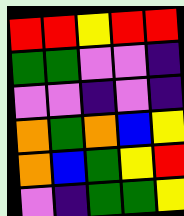[["red", "red", "yellow", "red", "red"], ["green", "green", "violet", "violet", "indigo"], ["violet", "violet", "indigo", "violet", "indigo"], ["orange", "green", "orange", "blue", "yellow"], ["orange", "blue", "green", "yellow", "red"], ["violet", "indigo", "green", "green", "yellow"]]